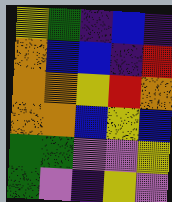[["yellow", "green", "indigo", "blue", "indigo"], ["orange", "blue", "blue", "indigo", "red"], ["orange", "orange", "yellow", "red", "orange"], ["orange", "orange", "blue", "yellow", "blue"], ["green", "green", "violet", "violet", "yellow"], ["green", "violet", "indigo", "yellow", "violet"]]